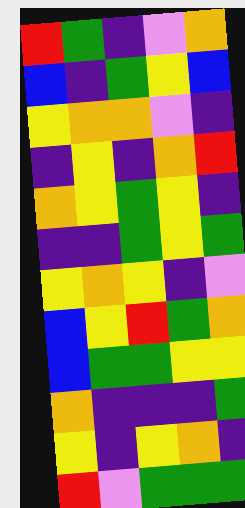[["red", "green", "indigo", "violet", "orange"], ["blue", "indigo", "green", "yellow", "blue"], ["yellow", "orange", "orange", "violet", "indigo"], ["indigo", "yellow", "indigo", "orange", "red"], ["orange", "yellow", "green", "yellow", "indigo"], ["indigo", "indigo", "green", "yellow", "green"], ["yellow", "orange", "yellow", "indigo", "violet"], ["blue", "yellow", "red", "green", "orange"], ["blue", "green", "green", "yellow", "yellow"], ["orange", "indigo", "indigo", "indigo", "green"], ["yellow", "indigo", "yellow", "orange", "indigo"], ["red", "violet", "green", "green", "green"]]